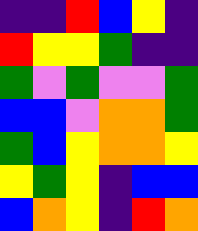[["indigo", "indigo", "red", "blue", "yellow", "indigo"], ["red", "yellow", "yellow", "green", "indigo", "indigo"], ["green", "violet", "green", "violet", "violet", "green"], ["blue", "blue", "violet", "orange", "orange", "green"], ["green", "blue", "yellow", "orange", "orange", "yellow"], ["yellow", "green", "yellow", "indigo", "blue", "blue"], ["blue", "orange", "yellow", "indigo", "red", "orange"]]